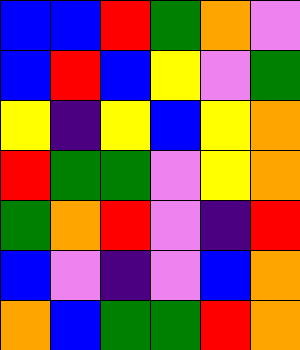[["blue", "blue", "red", "green", "orange", "violet"], ["blue", "red", "blue", "yellow", "violet", "green"], ["yellow", "indigo", "yellow", "blue", "yellow", "orange"], ["red", "green", "green", "violet", "yellow", "orange"], ["green", "orange", "red", "violet", "indigo", "red"], ["blue", "violet", "indigo", "violet", "blue", "orange"], ["orange", "blue", "green", "green", "red", "orange"]]